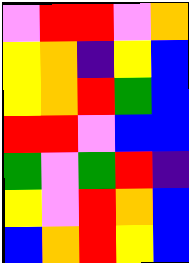[["violet", "red", "red", "violet", "orange"], ["yellow", "orange", "indigo", "yellow", "blue"], ["yellow", "orange", "red", "green", "blue"], ["red", "red", "violet", "blue", "blue"], ["green", "violet", "green", "red", "indigo"], ["yellow", "violet", "red", "orange", "blue"], ["blue", "orange", "red", "yellow", "blue"]]